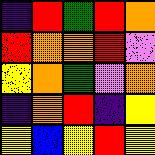[["indigo", "red", "green", "red", "orange"], ["red", "orange", "orange", "red", "violet"], ["yellow", "orange", "green", "violet", "orange"], ["indigo", "orange", "red", "indigo", "yellow"], ["yellow", "blue", "yellow", "red", "yellow"]]